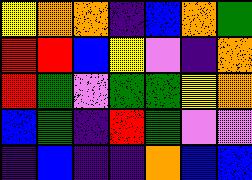[["yellow", "orange", "orange", "indigo", "blue", "orange", "green"], ["red", "red", "blue", "yellow", "violet", "indigo", "orange"], ["red", "green", "violet", "green", "green", "yellow", "orange"], ["blue", "green", "indigo", "red", "green", "violet", "violet"], ["indigo", "blue", "indigo", "indigo", "orange", "blue", "blue"]]